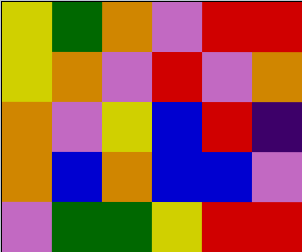[["yellow", "green", "orange", "violet", "red", "red"], ["yellow", "orange", "violet", "red", "violet", "orange"], ["orange", "violet", "yellow", "blue", "red", "indigo"], ["orange", "blue", "orange", "blue", "blue", "violet"], ["violet", "green", "green", "yellow", "red", "red"]]